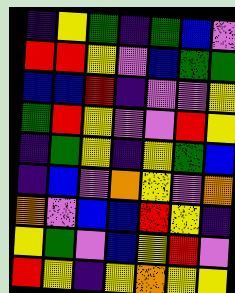[["indigo", "yellow", "green", "indigo", "green", "blue", "violet"], ["red", "red", "yellow", "violet", "blue", "green", "green"], ["blue", "blue", "red", "indigo", "violet", "violet", "yellow"], ["green", "red", "yellow", "violet", "violet", "red", "yellow"], ["indigo", "green", "yellow", "indigo", "yellow", "green", "blue"], ["indigo", "blue", "violet", "orange", "yellow", "violet", "orange"], ["orange", "violet", "blue", "blue", "red", "yellow", "indigo"], ["yellow", "green", "violet", "blue", "yellow", "red", "violet"], ["red", "yellow", "indigo", "yellow", "orange", "yellow", "yellow"]]